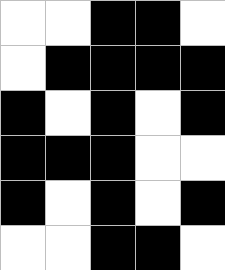[["white", "white", "black", "black", "white"], ["white", "black", "black", "black", "black"], ["black", "white", "black", "white", "black"], ["black", "black", "black", "white", "white"], ["black", "white", "black", "white", "black"], ["white", "white", "black", "black", "white"]]